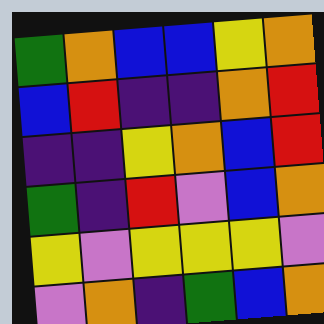[["green", "orange", "blue", "blue", "yellow", "orange"], ["blue", "red", "indigo", "indigo", "orange", "red"], ["indigo", "indigo", "yellow", "orange", "blue", "red"], ["green", "indigo", "red", "violet", "blue", "orange"], ["yellow", "violet", "yellow", "yellow", "yellow", "violet"], ["violet", "orange", "indigo", "green", "blue", "orange"]]